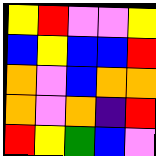[["yellow", "red", "violet", "violet", "yellow"], ["blue", "yellow", "blue", "blue", "red"], ["orange", "violet", "blue", "orange", "orange"], ["orange", "violet", "orange", "indigo", "red"], ["red", "yellow", "green", "blue", "violet"]]